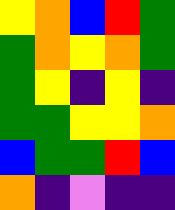[["yellow", "orange", "blue", "red", "green"], ["green", "orange", "yellow", "orange", "green"], ["green", "yellow", "indigo", "yellow", "indigo"], ["green", "green", "yellow", "yellow", "orange"], ["blue", "green", "green", "red", "blue"], ["orange", "indigo", "violet", "indigo", "indigo"]]